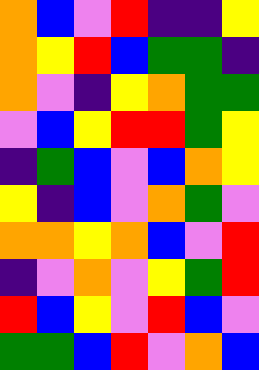[["orange", "blue", "violet", "red", "indigo", "indigo", "yellow"], ["orange", "yellow", "red", "blue", "green", "green", "indigo"], ["orange", "violet", "indigo", "yellow", "orange", "green", "green"], ["violet", "blue", "yellow", "red", "red", "green", "yellow"], ["indigo", "green", "blue", "violet", "blue", "orange", "yellow"], ["yellow", "indigo", "blue", "violet", "orange", "green", "violet"], ["orange", "orange", "yellow", "orange", "blue", "violet", "red"], ["indigo", "violet", "orange", "violet", "yellow", "green", "red"], ["red", "blue", "yellow", "violet", "red", "blue", "violet"], ["green", "green", "blue", "red", "violet", "orange", "blue"]]